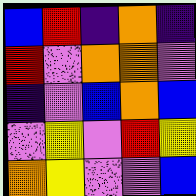[["blue", "red", "indigo", "orange", "indigo"], ["red", "violet", "orange", "orange", "violet"], ["indigo", "violet", "blue", "orange", "blue"], ["violet", "yellow", "violet", "red", "yellow"], ["orange", "yellow", "violet", "violet", "blue"]]